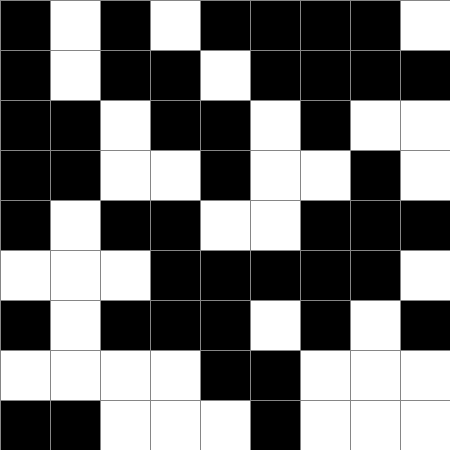[["black", "white", "black", "white", "black", "black", "black", "black", "white"], ["black", "white", "black", "black", "white", "black", "black", "black", "black"], ["black", "black", "white", "black", "black", "white", "black", "white", "white"], ["black", "black", "white", "white", "black", "white", "white", "black", "white"], ["black", "white", "black", "black", "white", "white", "black", "black", "black"], ["white", "white", "white", "black", "black", "black", "black", "black", "white"], ["black", "white", "black", "black", "black", "white", "black", "white", "black"], ["white", "white", "white", "white", "black", "black", "white", "white", "white"], ["black", "black", "white", "white", "white", "black", "white", "white", "white"]]